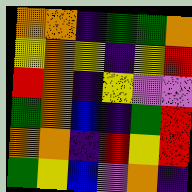[["orange", "orange", "indigo", "green", "green", "orange"], ["yellow", "orange", "yellow", "indigo", "yellow", "red"], ["red", "orange", "indigo", "yellow", "violet", "violet"], ["green", "orange", "blue", "indigo", "green", "red"], ["orange", "orange", "indigo", "red", "yellow", "red"], ["green", "yellow", "blue", "violet", "orange", "indigo"]]